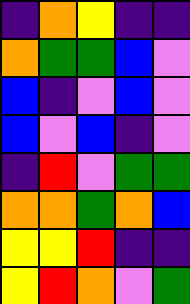[["indigo", "orange", "yellow", "indigo", "indigo"], ["orange", "green", "green", "blue", "violet"], ["blue", "indigo", "violet", "blue", "violet"], ["blue", "violet", "blue", "indigo", "violet"], ["indigo", "red", "violet", "green", "green"], ["orange", "orange", "green", "orange", "blue"], ["yellow", "yellow", "red", "indigo", "indigo"], ["yellow", "red", "orange", "violet", "green"]]